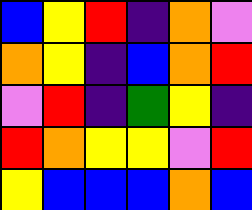[["blue", "yellow", "red", "indigo", "orange", "violet"], ["orange", "yellow", "indigo", "blue", "orange", "red"], ["violet", "red", "indigo", "green", "yellow", "indigo"], ["red", "orange", "yellow", "yellow", "violet", "red"], ["yellow", "blue", "blue", "blue", "orange", "blue"]]